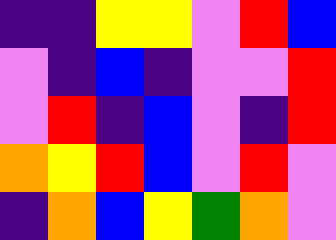[["indigo", "indigo", "yellow", "yellow", "violet", "red", "blue"], ["violet", "indigo", "blue", "indigo", "violet", "violet", "red"], ["violet", "red", "indigo", "blue", "violet", "indigo", "red"], ["orange", "yellow", "red", "blue", "violet", "red", "violet"], ["indigo", "orange", "blue", "yellow", "green", "orange", "violet"]]